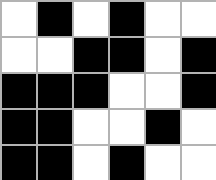[["white", "black", "white", "black", "white", "white"], ["white", "white", "black", "black", "white", "black"], ["black", "black", "black", "white", "white", "black"], ["black", "black", "white", "white", "black", "white"], ["black", "black", "white", "black", "white", "white"]]